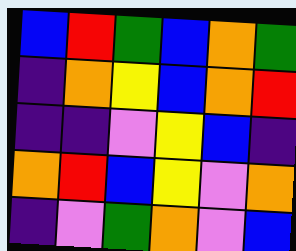[["blue", "red", "green", "blue", "orange", "green"], ["indigo", "orange", "yellow", "blue", "orange", "red"], ["indigo", "indigo", "violet", "yellow", "blue", "indigo"], ["orange", "red", "blue", "yellow", "violet", "orange"], ["indigo", "violet", "green", "orange", "violet", "blue"]]